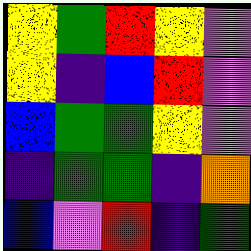[["yellow", "green", "red", "yellow", "violet"], ["yellow", "indigo", "blue", "red", "violet"], ["blue", "green", "green", "yellow", "violet"], ["indigo", "green", "green", "indigo", "orange"], ["blue", "violet", "red", "indigo", "green"]]